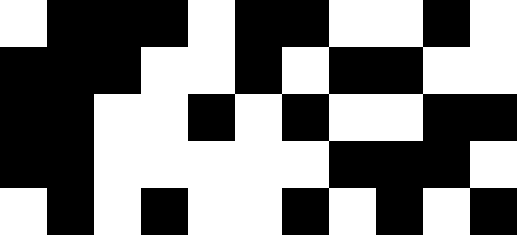[["white", "black", "black", "black", "white", "black", "black", "white", "white", "black", "white"], ["black", "black", "black", "white", "white", "black", "white", "black", "black", "white", "white"], ["black", "black", "white", "white", "black", "white", "black", "white", "white", "black", "black"], ["black", "black", "white", "white", "white", "white", "white", "black", "black", "black", "white"], ["white", "black", "white", "black", "white", "white", "black", "white", "black", "white", "black"]]